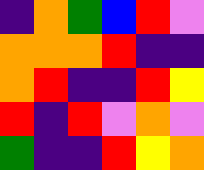[["indigo", "orange", "green", "blue", "red", "violet"], ["orange", "orange", "orange", "red", "indigo", "indigo"], ["orange", "red", "indigo", "indigo", "red", "yellow"], ["red", "indigo", "red", "violet", "orange", "violet"], ["green", "indigo", "indigo", "red", "yellow", "orange"]]